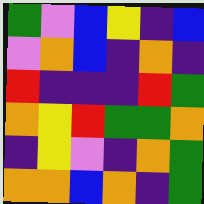[["green", "violet", "blue", "yellow", "indigo", "blue"], ["violet", "orange", "blue", "indigo", "orange", "indigo"], ["red", "indigo", "indigo", "indigo", "red", "green"], ["orange", "yellow", "red", "green", "green", "orange"], ["indigo", "yellow", "violet", "indigo", "orange", "green"], ["orange", "orange", "blue", "orange", "indigo", "green"]]